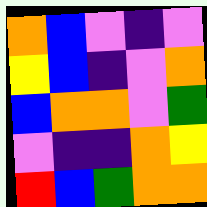[["orange", "blue", "violet", "indigo", "violet"], ["yellow", "blue", "indigo", "violet", "orange"], ["blue", "orange", "orange", "violet", "green"], ["violet", "indigo", "indigo", "orange", "yellow"], ["red", "blue", "green", "orange", "orange"]]